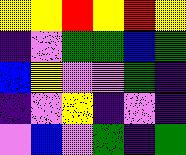[["yellow", "yellow", "red", "yellow", "red", "yellow"], ["indigo", "violet", "green", "green", "blue", "green"], ["blue", "yellow", "violet", "violet", "green", "indigo"], ["indigo", "violet", "yellow", "indigo", "violet", "indigo"], ["violet", "blue", "violet", "green", "indigo", "green"]]